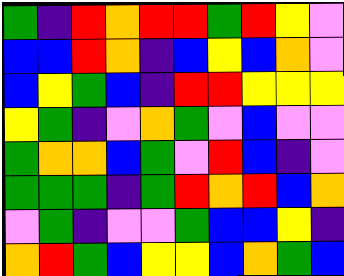[["green", "indigo", "red", "orange", "red", "red", "green", "red", "yellow", "violet"], ["blue", "blue", "red", "orange", "indigo", "blue", "yellow", "blue", "orange", "violet"], ["blue", "yellow", "green", "blue", "indigo", "red", "red", "yellow", "yellow", "yellow"], ["yellow", "green", "indigo", "violet", "orange", "green", "violet", "blue", "violet", "violet"], ["green", "orange", "orange", "blue", "green", "violet", "red", "blue", "indigo", "violet"], ["green", "green", "green", "indigo", "green", "red", "orange", "red", "blue", "orange"], ["violet", "green", "indigo", "violet", "violet", "green", "blue", "blue", "yellow", "indigo"], ["orange", "red", "green", "blue", "yellow", "yellow", "blue", "orange", "green", "blue"]]